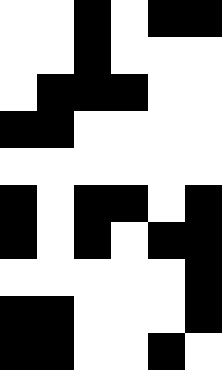[["white", "white", "black", "white", "black", "black"], ["white", "white", "black", "white", "white", "white"], ["white", "black", "black", "black", "white", "white"], ["black", "black", "white", "white", "white", "white"], ["white", "white", "white", "white", "white", "white"], ["black", "white", "black", "black", "white", "black"], ["black", "white", "black", "white", "black", "black"], ["white", "white", "white", "white", "white", "black"], ["black", "black", "white", "white", "white", "black"], ["black", "black", "white", "white", "black", "white"]]